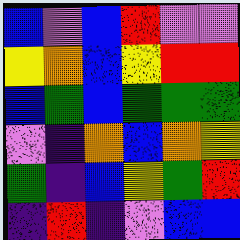[["blue", "violet", "blue", "red", "violet", "violet"], ["yellow", "orange", "blue", "yellow", "red", "red"], ["blue", "green", "blue", "green", "green", "green"], ["violet", "indigo", "orange", "blue", "orange", "yellow"], ["green", "indigo", "blue", "yellow", "green", "red"], ["indigo", "red", "indigo", "violet", "blue", "blue"]]